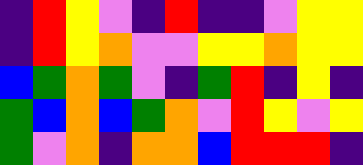[["indigo", "red", "yellow", "violet", "indigo", "red", "indigo", "indigo", "violet", "yellow", "yellow"], ["indigo", "red", "yellow", "orange", "violet", "violet", "yellow", "yellow", "orange", "yellow", "yellow"], ["blue", "green", "orange", "green", "violet", "indigo", "green", "red", "indigo", "yellow", "indigo"], ["green", "blue", "orange", "blue", "green", "orange", "violet", "red", "yellow", "violet", "yellow"], ["green", "violet", "orange", "indigo", "orange", "orange", "blue", "red", "red", "red", "indigo"]]